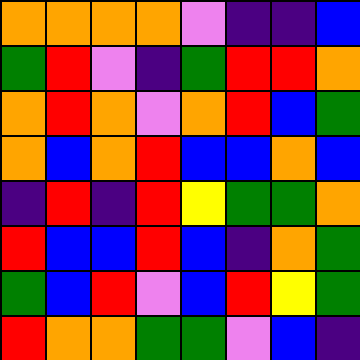[["orange", "orange", "orange", "orange", "violet", "indigo", "indigo", "blue"], ["green", "red", "violet", "indigo", "green", "red", "red", "orange"], ["orange", "red", "orange", "violet", "orange", "red", "blue", "green"], ["orange", "blue", "orange", "red", "blue", "blue", "orange", "blue"], ["indigo", "red", "indigo", "red", "yellow", "green", "green", "orange"], ["red", "blue", "blue", "red", "blue", "indigo", "orange", "green"], ["green", "blue", "red", "violet", "blue", "red", "yellow", "green"], ["red", "orange", "orange", "green", "green", "violet", "blue", "indigo"]]